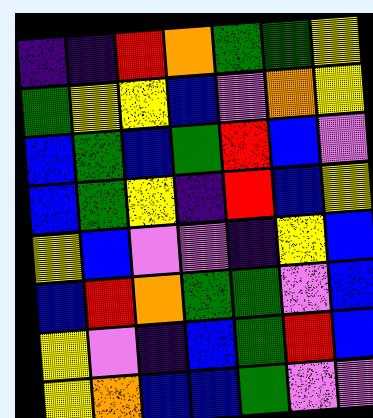[["indigo", "indigo", "red", "orange", "green", "green", "yellow"], ["green", "yellow", "yellow", "blue", "violet", "orange", "yellow"], ["blue", "green", "blue", "green", "red", "blue", "violet"], ["blue", "green", "yellow", "indigo", "red", "blue", "yellow"], ["yellow", "blue", "violet", "violet", "indigo", "yellow", "blue"], ["blue", "red", "orange", "green", "green", "violet", "blue"], ["yellow", "violet", "indigo", "blue", "green", "red", "blue"], ["yellow", "orange", "blue", "blue", "green", "violet", "violet"]]